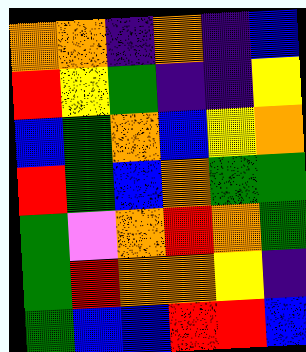[["orange", "orange", "indigo", "orange", "indigo", "blue"], ["red", "yellow", "green", "indigo", "indigo", "yellow"], ["blue", "green", "orange", "blue", "yellow", "orange"], ["red", "green", "blue", "orange", "green", "green"], ["green", "violet", "orange", "red", "orange", "green"], ["green", "red", "orange", "orange", "yellow", "indigo"], ["green", "blue", "blue", "red", "red", "blue"]]